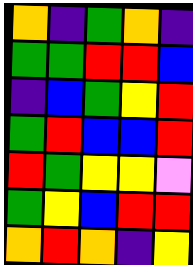[["orange", "indigo", "green", "orange", "indigo"], ["green", "green", "red", "red", "blue"], ["indigo", "blue", "green", "yellow", "red"], ["green", "red", "blue", "blue", "red"], ["red", "green", "yellow", "yellow", "violet"], ["green", "yellow", "blue", "red", "red"], ["orange", "red", "orange", "indigo", "yellow"]]